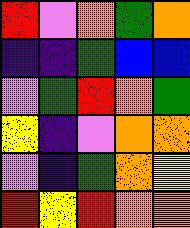[["red", "violet", "orange", "green", "orange"], ["indigo", "indigo", "green", "blue", "blue"], ["violet", "green", "red", "orange", "green"], ["yellow", "indigo", "violet", "orange", "orange"], ["violet", "indigo", "green", "orange", "yellow"], ["red", "yellow", "red", "orange", "orange"]]